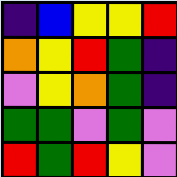[["indigo", "blue", "yellow", "yellow", "red"], ["orange", "yellow", "red", "green", "indigo"], ["violet", "yellow", "orange", "green", "indigo"], ["green", "green", "violet", "green", "violet"], ["red", "green", "red", "yellow", "violet"]]